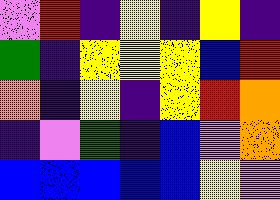[["violet", "red", "indigo", "yellow", "indigo", "yellow", "indigo"], ["green", "indigo", "yellow", "yellow", "yellow", "blue", "red"], ["orange", "indigo", "yellow", "indigo", "yellow", "red", "orange"], ["indigo", "violet", "green", "indigo", "blue", "violet", "orange"], ["blue", "blue", "blue", "blue", "blue", "yellow", "violet"]]